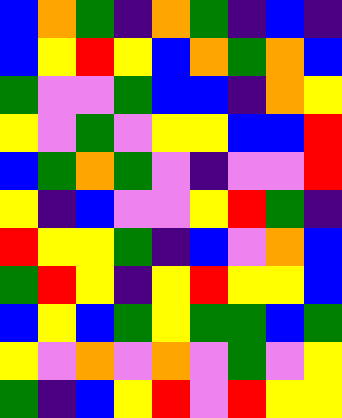[["blue", "orange", "green", "indigo", "orange", "green", "indigo", "blue", "indigo"], ["blue", "yellow", "red", "yellow", "blue", "orange", "green", "orange", "blue"], ["green", "violet", "violet", "green", "blue", "blue", "indigo", "orange", "yellow"], ["yellow", "violet", "green", "violet", "yellow", "yellow", "blue", "blue", "red"], ["blue", "green", "orange", "green", "violet", "indigo", "violet", "violet", "red"], ["yellow", "indigo", "blue", "violet", "violet", "yellow", "red", "green", "indigo"], ["red", "yellow", "yellow", "green", "indigo", "blue", "violet", "orange", "blue"], ["green", "red", "yellow", "indigo", "yellow", "red", "yellow", "yellow", "blue"], ["blue", "yellow", "blue", "green", "yellow", "green", "green", "blue", "green"], ["yellow", "violet", "orange", "violet", "orange", "violet", "green", "violet", "yellow"], ["green", "indigo", "blue", "yellow", "red", "violet", "red", "yellow", "yellow"]]